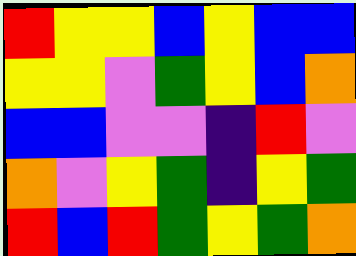[["red", "yellow", "yellow", "blue", "yellow", "blue", "blue"], ["yellow", "yellow", "violet", "green", "yellow", "blue", "orange"], ["blue", "blue", "violet", "violet", "indigo", "red", "violet"], ["orange", "violet", "yellow", "green", "indigo", "yellow", "green"], ["red", "blue", "red", "green", "yellow", "green", "orange"]]